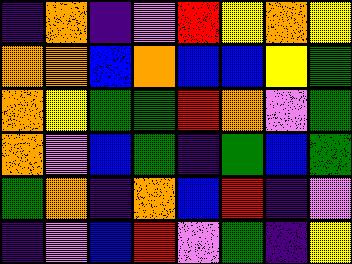[["indigo", "orange", "indigo", "violet", "red", "yellow", "orange", "yellow"], ["orange", "orange", "blue", "orange", "blue", "blue", "yellow", "green"], ["orange", "yellow", "green", "green", "red", "orange", "violet", "green"], ["orange", "violet", "blue", "green", "indigo", "green", "blue", "green"], ["green", "orange", "indigo", "orange", "blue", "red", "indigo", "violet"], ["indigo", "violet", "blue", "red", "violet", "green", "indigo", "yellow"]]